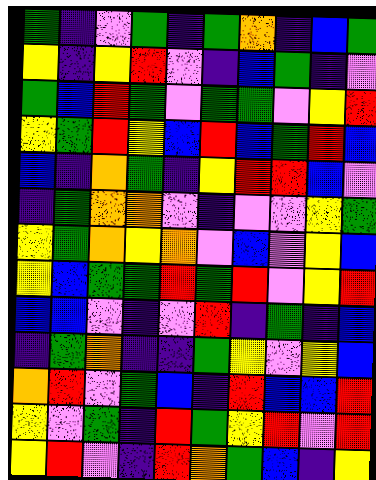[["green", "indigo", "violet", "green", "indigo", "green", "orange", "indigo", "blue", "green"], ["yellow", "indigo", "yellow", "red", "violet", "indigo", "blue", "green", "indigo", "violet"], ["green", "blue", "red", "green", "violet", "green", "green", "violet", "yellow", "red"], ["yellow", "green", "red", "yellow", "blue", "red", "blue", "green", "red", "blue"], ["blue", "indigo", "orange", "green", "indigo", "yellow", "red", "red", "blue", "violet"], ["indigo", "green", "orange", "orange", "violet", "indigo", "violet", "violet", "yellow", "green"], ["yellow", "green", "orange", "yellow", "orange", "violet", "blue", "violet", "yellow", "blue"], ["yellow", "blue", "green", "green", "red", "green", "red", "violet", "yellow", "red"], ["blue", "blue", "violet", "indigo", "violet", "red", "indigo", "green", "indigo", "blue"], ["indigo", "green", "orange", "indigo", "indigo", "green", "yellow", "violet", "yellow", "blue"], ["orange", "red", "violet", "green", "blue", "indigo", "red", "blue", "blue", "red"], ["yellow", "violet", "green", "indigo", "red", "green", "yellow", "red", "violet", "red"], ["yellow", "red", "violet", "indigo", "red", "orange", "green", "blue", "indigo", "yellow"]]